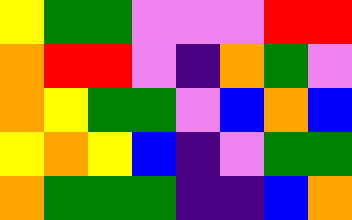[["yellow", "green", "green", "violet", "violet", "violet", "red", "red"], ["orange", "red", "red", "violet", "indigo", "orange", "green", "violet"], ["orange", "yellow", "green", "green", "violet", "blue", "orange", "blue"], ["yellow", "orange", "yellow", "blue", "indigo", "violet", "green", "green"], ["orange", "green", "green", "green", "indigo", "indigo", "blue", "orange"]]